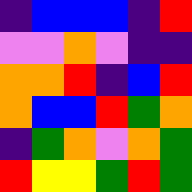[["indigo", "blue", "blue", "blue", "indigo", "red"], ["violet", "violet", "orange", "violet", "indigo", "indigo"], ["orange", "orange", "red", "indigo", "blue", "red"], ["orange", "blue", "blue", "red", "green", "orange"], ["indigo", "green", "orange", "violet", "orange", "green"], ["red", "yellow", "yellow", "green", "red", "green"]]